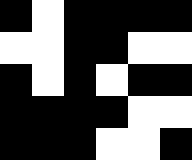[["black", "white", "black", "black", "black", "black"], ["white", "white", "black", "black", "white", "white"], ["black", "white", "black", "white", "black", "black"], ["black", "black", "black", "black", "white", "white"], ["black", "black", "black", "white", "white", "black"]]